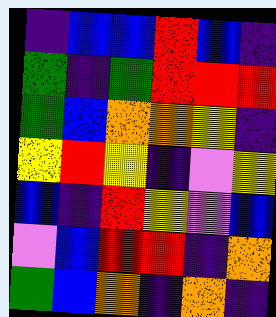[["indigo", "blue", "blue", "red", "blue", "indigo"], ["green", "indigo", "green", "red", "red", "red"], ["green", "blue", "orange", "orange", "yellow", "indigo"], ["yellow", "red", "yellow", "indigo", "violet", "yellow"], ["blue", "indigo", "red", "yellow", "violet", "blue"], ["violet", "blue", "red", "red", "indigo", "orange"], ["green", "blue", "orange", "indigo", "orange", "indigo"]]